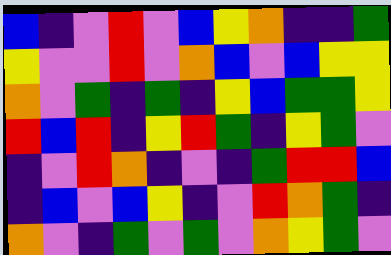[["blue", "indigo", "violet", "red", "violet", "blue", "yellow", "orange", "indigo", "indigo", "green"], ["yellow", "violet", "violet", "red", "violet", "orange", "blue", "violet", "blue", "yellow", "yellow"], ["orange", "violet", "green", "indigo", "green", "indigo", "yellow", "blue", "green", "green", "yellow"], ["red", "blue", "red", "indigo", "yellow", "red", "green", "indigo", "yellow", "green", "violet"], ["indigo", "violet", "red", "orange", "indigo", "violet", "indigo", "green", "red", "red", "blue"], ["indigo", "blue", "violet", "blue", "yellow", "indigo", "violet", "red", "orange", "green", "indigo"], ["orange", "violet", "indigo", "green", "violet", "green", "violet", "orange", "yellow", "green", "violet"]]